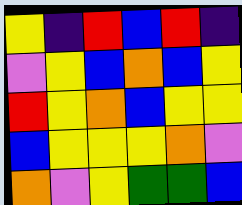[["yellow", "indigo", "red", "blue", "red", "indigo"], ["violet", "yellow", "blue", "orange", "blue", "yellow"], ["red", "yellow", "orange", "blue", "yellow", "yellow"], ["blue", "yellow", "yellow", "yellow", "orange", "violet"], ["orange", "violet", "yellow", "green", "green", "blue"]]